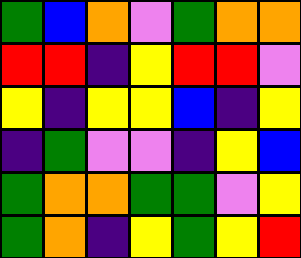[["green", "blue", "orange", "violet", "green", "orange", "orange"], ["red", "red", "indigo", "yellow", "red", "red", "violet"], ["yellow", "indigo", "yellow", "yellow", "blue", "indigo", "yellow"], ["indigo", "green", "violet", "violet", "indigo", "yellow", "blue"], ["green", "orange", "orange", "green", "green", "violet", "yellow"], ["green", "orange", "indigo", "yellow", "green", "yellow", "red"]]